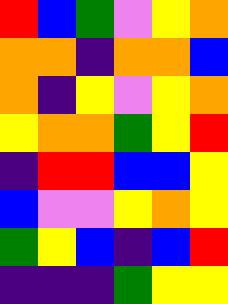[["red", "blue", "green", "violet", "yellow", "orange"], ["orange", "orange", "indigo", "orange", "orange", "blue"], ["orange", "indigo", "yellow", "violet", "yellow", "orange"], ["yellow", "orange", "orange", "green", "yellow", "red"], ["indigo", "red", "red", "blue", "blue", "yellow"], ["blue", "violet", "violet", "yellow", "orange", "yellow"], ["green", "yellow", "blue", "indigo", "blue", "red"], ["indigo", "indigo", "indigo", "green", "yellow", "yellow"]]